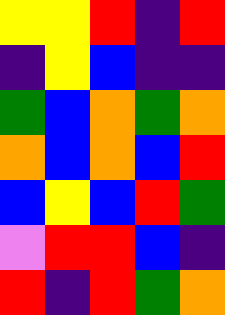[["yellow", "yellow", "red", "indigo", "red"], ["indigo", "yellow", "blue", "indigo", "indigo"], ["green", "blue", "orange", "green", "orange"], ["orange", "blue", "orange", "blue", "red"], ["blue", "yellow", "blue", "red", "green"], ["violet", "red", "red", "blue", "indigo"], ["red", "indigo", "red", "green", "orange"]]